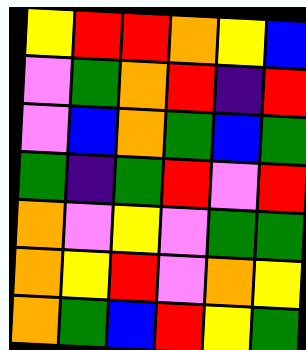[["yellow", "red", "red", "orange", "yellow", "blue"], ["violet", "green", "orange", "red", "indigo", "red"], ["violet", "blue", "orange", "green", "blue", "green"], ["green", "indigo", "green", "red", "violet", "red"], ["orange", "violet", "yellow", "violet", "green", "green"], ["orange", "yellow", "red", "violet", "orange", "yellow"], ["orange", "green", "blue", "red", "yellow", "green"]]